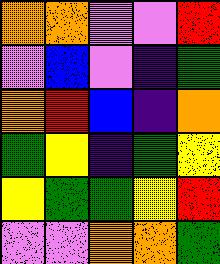[["orange", "orange", "violet", "violet", "red"], ["violet", "blue", "violet", "indigo", "green"], ["orange", "red", "blue", "indigo", "orange"], ["green", "yellow", "indigo", "green", "yellow"], ["yellow", "green", "green", "yellow", "red"], ["violet", "violet", "orange", "orange", "green"]]